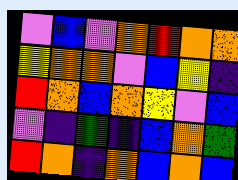[["violet", "blue", "violet", "orange", "red", "orange", "orange"], ["yellow", "orange", "orange", "violet", "blue", "yellow", "indigo"], ["red", "orange", "blue", "orange", "yellow", "violet", "blue"], ["violet", "indigo", "green", "indigo", "blue", "orange", "green"], ["red", "orange", "indigo", "orange", "blue", "orange", "blue"]]